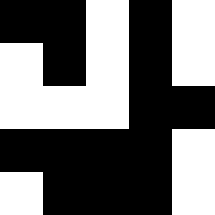[["black", "black", "white", "black", "white"], ["white", "black", "white", "black", "white"], ["white", "white", "white", "black", "black"], ["black", "black", "black", "black", "white"], ["white", "black", "black", "black", "white"]]